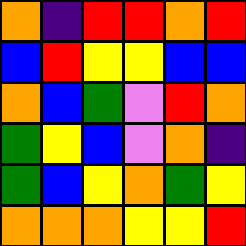[["orange", "indigo", "red", "red", "orange", "red"], ["blue", "red", "yellow", "yellow", "blue", "blue"], ["orange", "blue", "green", "violet", "red", "orange"], ["green", "yellow", "blue", "violet", "orange", "indigo"], ["green", "blue", "yellow", "orange", "green", "yellow"], ["orange", "orange", "orange", "yellow", "yellow", "red"]]